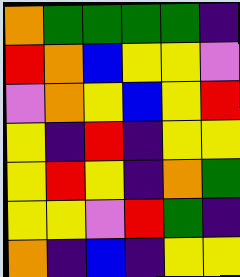[["orange", "green", "green", "green", "green", "indigo"], ["red", "orange", "blue", "yellow", "yellow", "violet"], ["violet", "orange", "yellow", "blue", "yellow", "red"], ["yellow", "indigo", "red", "indigo", "yellow", "yellow"], ["yellow", "red", "yellow", "indigo", "orange", "green"], ["yellow", "yellow", "violet", "red", "green", "indigo"], ["orange", "indigo", "blue", "indigo", "yellow", "yellow"]]